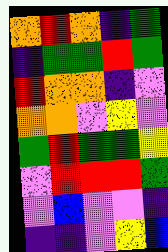[["orange", "red", "orange", "indigo", "green"], ["indigo", "green", "green", "red", "green"], ["red", "orange", "orange", "indigo", "violet"], ["orange", "orange", "violet", "yellow", "violet"], ["green", "red", "green", "green", "yellow"], ["violet", "red", "red", "red", "green"], ["violet", "blue", "violet", "violet", "indigo"], ["indigo", "indigo", "violet", "yellow", "blue"]]